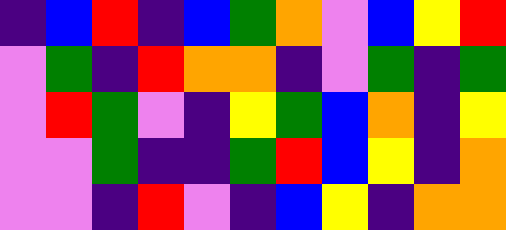[["indigo", "blue", "red", "indigo", "blue", "green", "orange", "violet", "blue", "yellow", "red"], ["violet", "green", "indigo", "red", "orange", "orange", "indigo", "violet", "green", "indigo", "green"], ["violet", "red", "green", "violet", "indigo", "yellow", "green", "blue", "orange", "indigo", "yellow"], ["violet", "violet", "green", "indigo", "indigo", "green", "red", "blue", "yellow", "indigo", "orange"], ["violet", "violet", "indigo", "red", "violet", "indigo", "blue", "yellow", "indigo", "orange", "orange"]]